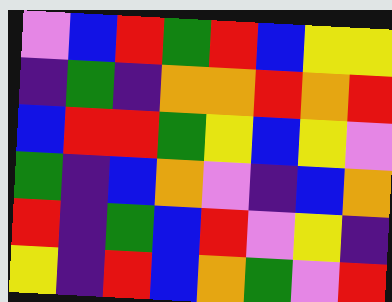[["violet", "blue", "red", "green", "red", "blue", "yellow", "yellow"], ["indigo", "green", "indigo", "orange", "orange", "red", "orange", "red"], ["blue", "red", "red", "green", "yellow", "blue", "yellow", "violet"], ["green", "indigo", "blue", "orange", "violet", "indigo", "blue", "orange"], ["red", "indigo", "green", "blue", "red", "violet", "yellow", "indigo"], ["yellow", "indigo", "red", "blue", "orange", "green", "violet", "red"]]